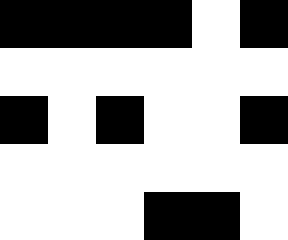[["black", "black", "black", "black", "white", "black"], ["white", "white", "white", "white", "white", "white"], ["black", "white", "black", "white", "white", "black"], ["white", "white", "white", "white", "white", "white"], ["white", "white", "white", "black", "black", "white"]]